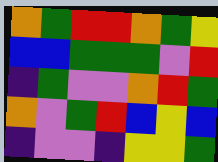[["orange", "green", "red", "red", "orange", "green", "yellow"], ["blue", "blue", "green", "green", "green", "violet", "red"], ["indigo", "green", "violet", "violet", "orange", "red", "green"], ["orange", "violet", "green", "red", "blue", "yellow", "blue"], ["indigo", "violet", "violet", "indigo", "yellow", "yellow", "green"]]